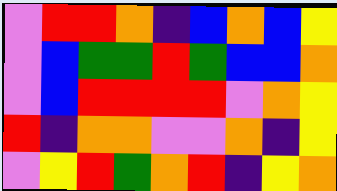[["violet", "red", "red", "orange", "indigo", "blue", "orange", "blue", "yellow"], ["violet", "blue", "green", "green", "red", "green", "blue", "blue", "orange"], ["violet", "blue", "red", "red", "red", "red", "violet", "orange", "yellow"], ["red", "indigo", "orange", "orange", "violet", "violet", "orange", "indigo", "yellow"], ["violet", "yellow", "red", "green", "orange", "red", "indigo", "yellow", "orange"]]